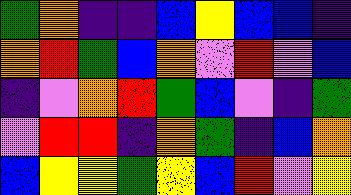[["green", "orange", "indigo", "indigo", "blue", "yellow", "blue", "blue", "indigo"], ["orange", "red", "green", "blue", "orange", "violet", "red", "violet", "blue"], ["indigo", "violet", "orange", "red", "green", "blue", "violet", "indigo", "green"], ["violet", "red", "red", "indigo", "orange", "green", "indigo", "blue", "orange"], ["blue", "yellow", "yellow", "green", "yellow", "blue", "red", "violet", "yellow"]]